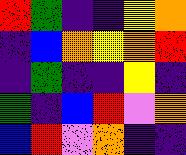[["red", "green", "indigo", "indigo", "yellow", "orange"], ["indigo", "blue", "orange", "yellow", "orange", "red"], ["indigo", "green", "indigo", "indigo", "yellow", "indigo"], ["green", "indigo", "blue", "red", "violet", "orange"], ["blue", "red", "violet", "orange", "indigo", "indigo"]]